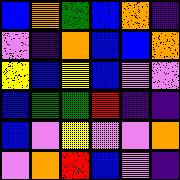[["blue", "orange", "green", "blue", "orange", "indigo"], ["violet", "indigo", "orange", "blue", "blue", "orange"], ["yellow", "blue", "yellow", "blue", "violet", "violet"], ["blue", "green", "green", "red", "indigo", "indigo"], ["blue", "violet", "yellow", "violet", "violet", "orange"], ["violet", "orange", "red", "blue", "violet", "indigo"]]